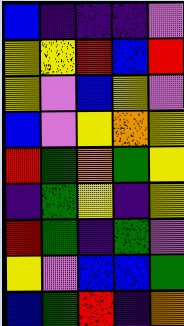[["blue", "indigo", "indigo", "indigo", "violet"], ["yellow", "yellow", "red", "blue", "red"], ["yellow", "violet", "blue", "yellow", "violet"], ["blue", "violet", "yellow", "orange", "yellow"], ["red", "green", "orange", "green", "yellow"], ["indigo", "green", "yellow", "indigo", "yellow"], ["red", "green", "indigo", "green", "violet"], ["yellow", "violet", "blue", "blue", "green"], ["blue", "green", "red", "indigo", "orange"]]